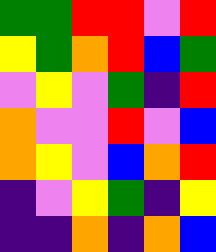[["green", "green", "red", "red", "violet", "red"], ["yellow", "green", "orange", "red", "blue", "green"], ["violet", "yellow", "violet", "green", "indigo", "red"], ["orange", "violet", "violet", "red", "violet", "blue"], ["orange", "yellow", "violet", "blue", "orange", "red"], ["indigo", "violet", "yellow", "green", "indigo", "yellow"], ["indigo", "indigo", "orange", "indigo", "orange", "blue"]]